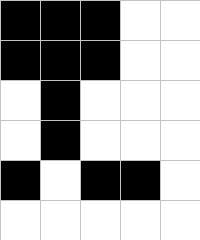[["black", "black", "black", "white", "white"], ["black", "black", "black", "white", "white"], ["white", "black", "white", "white", "white"], ["white", "black", "white", "white", "white"], ["black", "white", "black", "black", "white"], ["white", "white", "white", "white", "white"]]